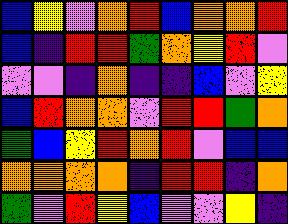[["blue", "yellow", "violet", "orange", "red", "blue", "orange", "orange", "red"], ["blue", "indigo", "red", "red", "green", "orange", "yellow", "red", "violet"], ["violet", "violet", "indigo", "orange", "indigo", "indigo", "blue", "violet", "yellow"], ["blue", "red", "orange", "orange", "violet", "red", "red", "green", "orange"], ["green", "blue", "yellow", "red", "orange", "red", "violet", "blue", "blue"], ["orange", "orange", "orange", "orange", "indigo", "red", "red", "indigo", "orange"], ["green", "violet", "red", "yellow", "blue", "violet", "violet", "yellow", "indigo"]]